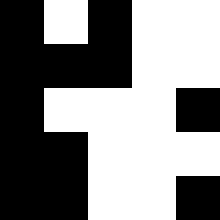[["black", "white", "black", "white", "white"], ["black", "black", "black", "white", "white"], ["black", "white", "white", "white", "black"], ["black", "black", "white", "white", "white"], ["black", "black", "white", "white", "black"]]